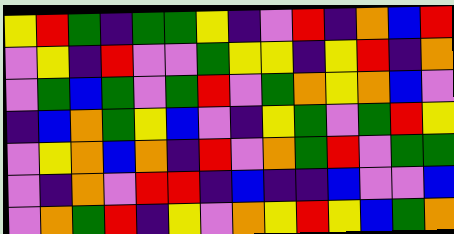[["yellow", "red", "green", "indigo", "green", "green", "yellow", "indigo", "violet", "red", "indigo", "orange", "blue", "red"], ["violet", "yellow", "indigo", "red", "violet", "violet", "green", "yellow", "yellow", "indigo", "yellow", "red", "indigo", "orange"], ["violet", "green", "blue", "green", "violet", "green", "red", "violet", "green", "orange", "yellow", "orange", "blue", "violet"], ["indigo", "blue", "orange", "green", "yellow", "blue", "violet", "indigo", "yellow", "green", "violet", "green", "red", "yellow"], ["violet", "yellow", "orange", "blue", "orange", "indigo", "red", "violet", "orange", "green", "red", "violet", "green", "green"], ["violet", "indigo", "orange", "violet", "red", "red", "indigo", "blue", "indigo", "indigo", "blue", "violet", "violet", "blue"], ["violet", "orange", "green", "red", "indigo", "yellow", "violet", "orange", "yellow", "red", "yellow", "blue", "green", "orange"]]